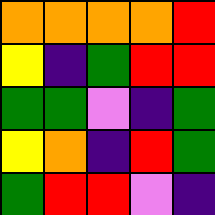[["orange", "orange", "orange", "orange", "red"], ["yellow", "indigo", "green", "red", "red"], ["green", "green", "violet", "indigo", "green"], ["yellow", "orange", "indigo", "red", "green"], ["green", "red", "red", "violet", "indigo"]]